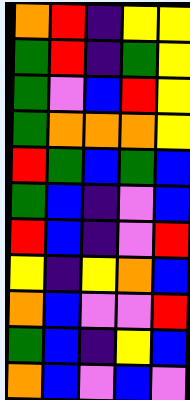[["orange", "red", "indigo", "yellow", "yellow"], ["green", "red", "indigo", "green", "yellow"], ["green", "violet", "blue", "red", "yellow"], ["green", "orange", "orange", "orange", "yellow"], ["red", "green", "blue", "green", "blue"], ["green", "blue", "indigo", "violet", "blue"], ["red", "blue", "indigo", "violet", "red"], ["yellow", "indigo", "yellow", "orange", "blue"], ["orange", "blue", "violet", "violet", "red"], ["green", "blue", "indigo", "yellow", "blue"], ["orange", "blue", "violet", "blue", "violet"]]